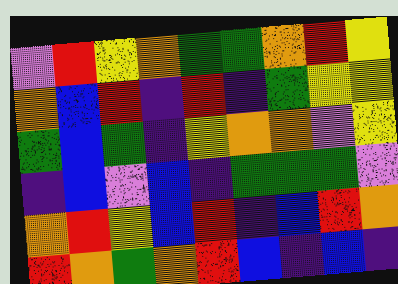[["violet", "red", "yellow", "orange", "green", "green", "orange", "red", "yellow"], ["orange", "blue", "red", "indigo", "red", "indigo", "green", "yellow", "yellow"], ["green", "blue", "green", "indigo", "yellow", "orange", "orange", "violet", "yellow"], ["indigo", "blue", "violet", "blue", "indigo", "green", "green", "green", "violet"], ["orange", "red", "yellow", "blue", "red", "indigo", "blue", "red", "orange"], ["red", "orange", "green", "orange", "red", "blue", "indigo", "blue", "indigo"]]